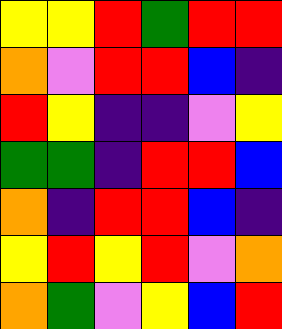[["yellow", "yellow", "red", "green", "red", "red"], ["orange", "violet", "red", "red", "blue", "indigo"], ["red", "yellow", "indigo", "indigo", "violet", "yellow"], ["green", "green", "indigo", "red", "red", "blue"], ["orange", "indigo", "red", "red", "blue", "indigo"], ["yellow", "red", "yellow", "red", "violet", "orange"], ["orange", "green", "violet", "yellow", "blue", "red"]]